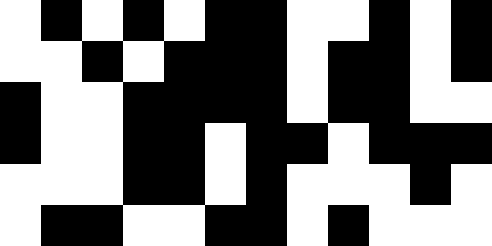[["white", "black", "white", "black", "white", "black", "black", "white", "white", "black", "white", "black"], ["white", "white", "black", "white", "black", "black", "black", "white", "black", "black", "white", "black"], ["black", "white", "white", "black", "black", "black", "black", "white", "black", "black", "white", "white"], ["black", "white", "white", "black", "black", "white", "black", "black", "white", "black", "black", "black"], ["white", "white", "white", "black", "black", "white", "black", "white", "white", "white", "black", "white"], ["white", "black", "black", "white", "white", "black", "black", "white", "black", "white", "white", "white"]]